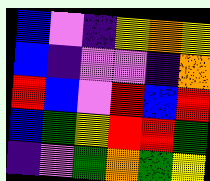[["blue", "violet", "indigo", "yellow", "orange", "yellow"], ["blue", "indigo", "violet", "violet", "indigo", "orange"], ["red", "blue", "violet", "red", "blue", "red"], ["blue", "green", "yellow", "red", "red", "green"], ["indigo", "violet", "green", "orange", "green", "yellow"]]